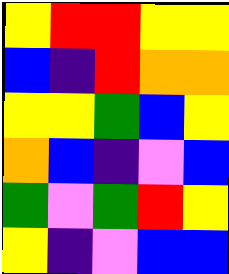[["yellow", "red", "red", "yellow", "yellow"], ["blue", "indigo", "red", "orange", "orange"], ["yellow", "yellow", "green", "blue", "yellow"], ["orange", "blue", "indigo", "violet", "blue"], ["green", "violet", "green", "red", "yellow"], ["yellow", "indigo", "violet", "blue", "blue"]]